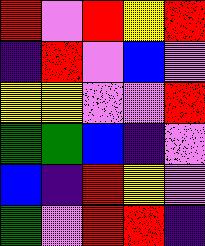[["red", "violet", "red", "yellow", "red"], ["indigo", "red", "violet", "blue", "violet"], ["yellow", "yellow", "violet", "violet", "red"], ["green", "green", "blue", "indigo", "violet"], ["blue", "indigo", "red", "yellow", "violet"], ["green", "violet", "red", "red", "indigo"]]